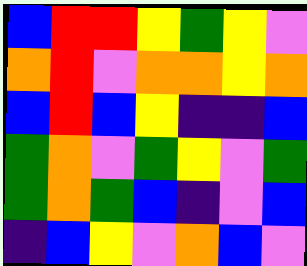[["blue", "red", "red", "yellow", "green", "yellow", "violet"], ["orange", "red", "violet", "orange", "orange", "yellow", "orange"], ["blue", "red", "blue", "yellow", "indigo", "indigo", "blue"], ["green", "orange", "violet", "green", "yellow", "violet", "green"], ["green", "orange", "green", "blue", "indigo", "violet", "blue"], ["indigo", "blue", "yellow", "violet", "orange", "blue", "violet"]]